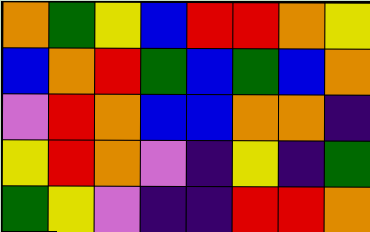[["orange", "green", "yellow", "blue", "red", "red", "orange", "yellow"], ["blue", "orange", "red", "green", "blue", "green", "blue", "orange"], ["violet", "red", "orange", "blue", "blue", "orange", "orange", "indigo"], ["yellow", "red", "orange", "violet", "indigo", "yellow", "indigo", "green"], ["green", "yellow", "violet", "indigo", "indigo", "red", "red", "orange"]]